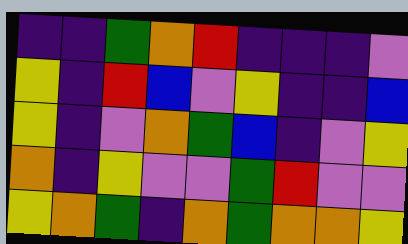[["indigo", "indigo", "green", "orange", "red", "indigo", "indigo", "indigo", "violet"], ["yellow", "indigo", "red", "blue", "violet", "yellow", "indigo", "indigo", "blue"], ["yellow", "indigo", "violet", "orange", "green", "blue", "indigo", "violet", "yellow"], ["orange", "indigo", "yellow", "violet", "violet", "green", "red", "violet", "violet"], ["yellow", "orange", "green", "indigo", "orange", "green", "orange", "orange", "yellow"]]